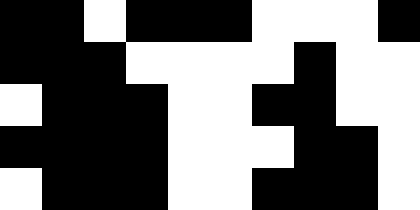[["black", "black", "white", "black", "black", "black", "white", "white", "white", "black"], ["black", "black", "black", "white", "white", "white", "white", "black", "white", "white"], ["white", "black", "black", "black", "white", "white", "black", "black", "white", "white"], ["black", "black", "black", "black", "white", "white", "white", "black", "black", "white"], ["white", "black", "black", "black", "white", "white", "black", "black", "black", "white"]]